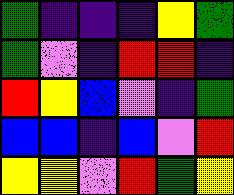[["green", "indigo", "indigo", "indigo", "yellow", "green"], ["green", "violet", "indigo", "red", "red", "indigo"], ["red", "yellow", "blue", "violet", "indigo", "green"], ["blue", "blue", "indigo", "blue", "violet", "red"], ["yellow", "yellow", "violet", "red", "green", "yellow"]]